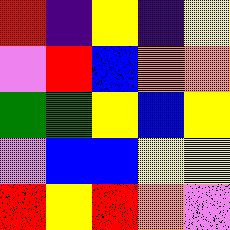[["red", "indigo", "yellow", "indigo", "yellow"], ["violet", "red", "blue", "orange", "orange"], ["green", "green", "yellow", "blue", "yellow"], ["violet", "blue", "blue", "yellow", "yellow"], ["red", "yellow", "red", "orange", "violet"]]